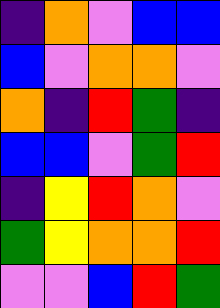[["indigo", "orange", "violet", "blue", "blue"], ["blue", "violet", "orange", "orange", "violet"], ["orange", "indigo", "red", "green", "indigo"], ["blue", "blue", "violet", "green", "red"], ["indigo", "yellow", "red", "orange", "violet"], ["green", "yellow", "orange", "orange", "red"], ["violet", "violet", "blue", "red", "green"]]